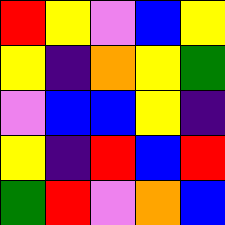[["red", "yellow", "violet", "blue", "yellow"], ["yellow", "indigo", "orange", "yellow", "green"], ["violet", "blue", "blue", "yellow", "indigo"], ["yellow", "indigo", "red", "blue", "red"], ["green", "red", "violet", "orange", "blue"]]